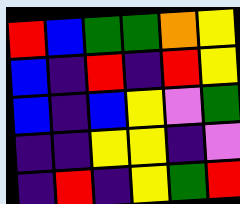[["red", "blue", "green", "green", "orange", "yellow"], ["blue", "indigo", "red", "indigo", "red", "yellow"], ["blue", "indigo", "blue", "yellow", "violet", "green"], ["indigo", "indigo", "yellow", "yellow", "indigo", "violet"], ["indigo", "red", "indigo", "yellow", "green", "red"]]